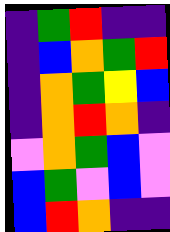[["indigo", "green", "red", "indigo", "indigo"], ["indigo", "blue", "orange", "green", "red"], ["indigo", "orange", "green", "yellow", "blue"], ["indigo", "orange", "red", "orange", "indigo"], ["violet", "orange", "green", "blue", "violet"], ["blue", "green", "violet", "blue", "violet"], ["blue", "red", "orange", "indigo", "indigo"]]